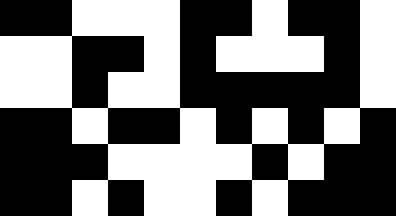[["black", "black", "white", "white", "white", "black", "black", "white", "black", "black", "white"], ["white", "white", "black", "black", "white", "black", "white", "white", "white", "black", "white"], ["white", "white", "black", "white", "white", "black", "black", "black", "black", "black", "white"], ["black", "black", "white", "black", "black", "white", "black", "white", "black", "white", "black"], ["black", "black", "black", "white", "white", "white", "white", "black", "white", "black", "black"], ["black", "black", "white", "black", "white", "white", "black", "white", "black", "black", "black"]]